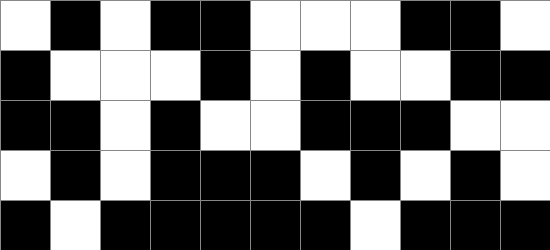[["white", "black", "white", "black", "black", "white", "white", "white", "black", "black", "white"], ["black", "white", "white", "white", "black", "white", "black", "white", "white", "black", "black"], ["black", "black", "white", "black", "white", "white", "black", "black", "black", "white", "white"], ["white", "black", "white", "black", "black", "black", "white", "black", "white", "black", "white"], ["black", "white", "black", "black", "black", "black", "black", "white", "black", "black", "black"]]